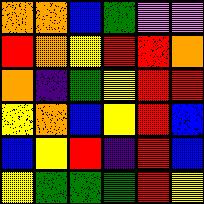[["orange", "orange", "blue", "green", "violet", "violet"], ["red", "orange", "yellow", "red", "red", "orange"], ["orange", "indigo", "green", "yellow", "red", "red"], ["yellow", "orange", "blue", "yellow", "red", "blue"], ["blue", "yellow", "red", "indigo", "red", "blue"], ["yellow", "green", "green", "green", "red", "yellow"]]